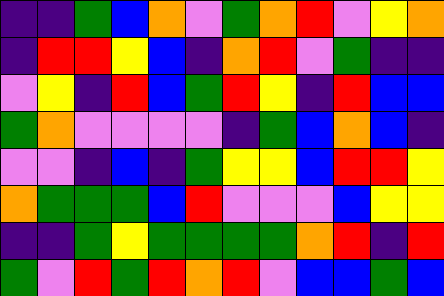[["indigo", "indigo", "green", "blue", "orange", "violet", "green", "orange", "red", "violet", "yellow", "orange"], ["indigo", "red", "red", "yellow", "blue", "indigo", "orange", "red", "violet", "green", "indigo", "indigo"], ["violet", "yellow", "indigo", "red", "blue", "green", "red", "yellow", "indigo", "red", "blue", "blue"], ["green", "orange", "violet", "violet", "violet", "violet", "indigo", "green", "blue", "orange", "blue", "indigo"], ["violet", "violet", "indigo", "blue", "indigo", "green", "yellow", "yellow", "blue", "red", "red", "yellow"], ["orange", "green", "green", "green", "blue", "red", "violet", "violet", "violet", "blue", "yellow", "yellow"], ["indigo", "indigo", "green", "yellow", "green", "green", "green", "green", "orange", "red", "indigo", "red"], ["green", "violet", "red", "green", "red", "orange", "red", "violet", "blue", "blue", "green", "blue"]]